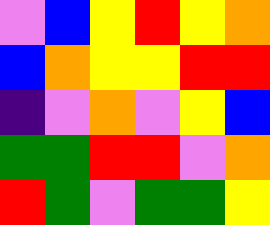[["violet", "blue", "yellow", "red", "yellow", "orange"], ["blue", "orange", "yellow", "yellow", "red", "red"], ["indigo", "violet", "orange", "violet", "yellow", "blue"], ["green", "green", "red", "red", "violet", "orange"], ["red", "green", "violet", "green", "green", "yellow"]]